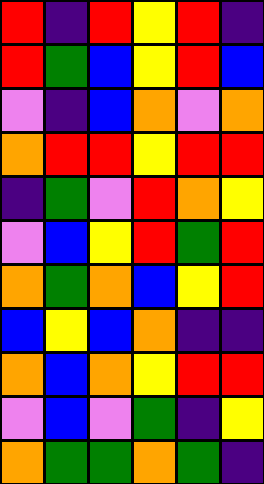[["red", "indigo", "red", "yellow", "red", "indigo"], ["red", "green", "blue", "yellow", "red", "blue"], ["violet", "indigo", "blue", "orange", "violet", "orange"], ["orange", "red", "red", "yellow", "red", "red"], ["indigo", "green", "violet", "red", "orange", "yellow"], ["violet", "blue", "yellow", "red", "green", "red"], ["orange", "green", "orange", "blue", "yellow", "red"], ["blue", "yellow", "blue", "orange", "indigo", "indigo"], ["orange", "blue", "orange", "yellow", "red", "red"], ["violet", "blue", "violet", "green", "indigo", "yellow"], ["orange", "green", "green", "orange", "green", "indigo"]]